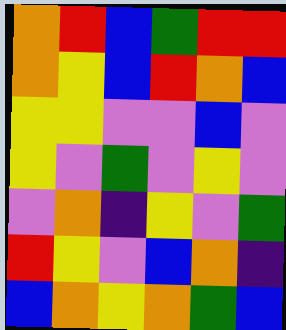[["orange", "red", "blue", "green", "red", "red"], ["orange", "yellow", "blue", "red", "orange", "blue"], ["yellow", "yellow", "violet", "violet", "blue", "violet"], ["yellow", "violet", "green", "violet", "yellow", "violet"], ["violet", "orange", "indigo", "yellow", "violet", "green"], ["red", "yellow", "violet", "blue", "orange", "indigo"], ["blue", "orange", "yellow", "orange", "green", "blue"]]